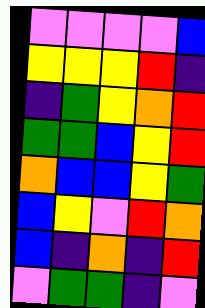[["violet", "violet", "violet", "violet", "blue"], ["yellow", "yellow", "yellow", "red", "indigo"], ["indigo", "green", "yellow", "orange", "red"], ["green", "green", "blue", "yellow", "red"], ["orange", "blue", "blue", "yellow", "green"], ["blue", "yellow", "violet", "red", "orange"], ["blue", "indigo", "orange", "indigo", "red"], ["violet", "green", "green", "indigo", "violet"]]